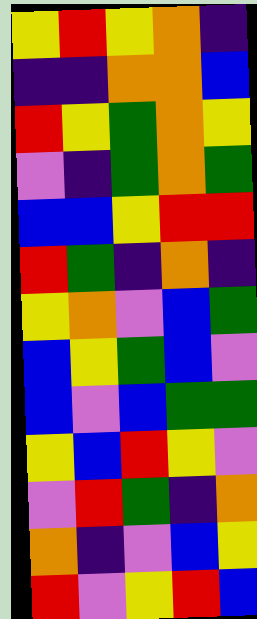[["yellow", "red", "yellow", "orange", "indigo"], ["indigo", "indigo", "orange", "orange", "blue"], ["red", "yellow", "green", "orange", "yellow"], ["violet", "indigo", "green", "orange", "green"], ["blue", "blue", "yellow", "red", "red"], ["red", "green", "indigo", "orange", "indigo"], ["yellow", "orange", "violet", "blue", "green"], ["blue", "yellow", "green", "blue", "violet"], ["blue", "violet", "blue", "green", "green"], ["yellow", "blue", "red", "yellow", "violet"], ["violet", "red", "green", "indigo", "orange"], ["orange", "indigo", "violet", "blue", "yellow"], ["red", "violet", "yellow", "red", "blue"]]